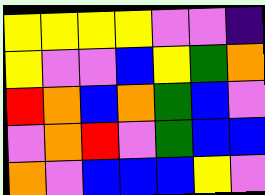[["yellow", "yellow", "yellow", "yellow", "violet", "violet", "indigo"], ["yellow", "violet", "violet", "blue", "yellow", "green", "orange"], ["red", "orange", "blue", "orange", "green", "blue", "violet"], ["violet", "orange", "red", "violet", "green", "blue", "blue"], ["orange", "violet", "blue", "blue", "blue", "yellow", "violet"]]